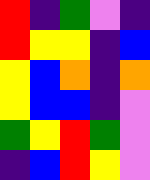[["red", "indigo", "green", "violet", "indigo"], ["red", "yellow", "yellow", "indigo", "blue"], ["yellow", "blue", "orange", "indigo", "orange"], ["yellow", "blue", "blue", "indigo", "violet"], ["green", "yellow", "red", "green", "violet"], ["indigo", "blue", "red", "yellow", "violet"]]